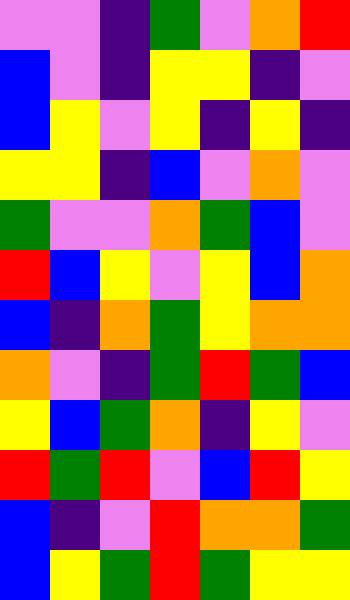[["violet", "violet", "indigo", "green", "violet", "orange", "red"], ["blue", "violet", "indigo", "yellow", "yellow", "indigo", "violet"], ["blue", "yellow", "violet", "yellow", "indigo", "yellow", "indigo"], ["yellow", "yellow", "indigo", "blue", "violet", "orange", "violet"], ["green", "violet", "violet", "orange", "green", "blue", "violet"], ["red", "blue", "yellow", "violet", "yellow", "blue", "orange"], ["blue", "indigo", "orange", "green", "yellow", "orange", "orange"], ["orange", "violet", "indigo", "green", "red", "green", "blue"], ["yellow", "blue", "green", "orange", "indigo", "yellow", "violet"], ["red", "green", "red", "violet", "blue", "red", "yellow"], ["blue", "indigo", "violet", "red", "orange", "orange", "green"], ["blue", "yellow", "green", "red", "green", "yellow", "yellow"]]